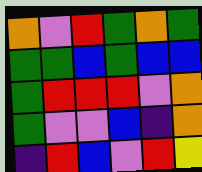[["orange", "violet", "red", "green", "orange", "green"], ["green", "green", "blue", "green", "blue", "blue"], ["green", "red", "red", "red", "violet", "orange"], ["green", "violet", "violet", "blue", "indigo", "orange"], ["indigo", "red", "blue", "violet", "red", "yellow"]]